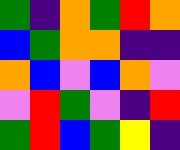[["green", "indigo", "orange", "green", "red", "orange"], ["blue", "green", "orange", "orange", "indigo", "indigo"], ["orange", "blue", "violet", "blue", "orange", "violet"], ["violet", "red", "green", "violet", "indigo", "red"], ["green", "red", "blue", "green", "yellow", "indigo"]]